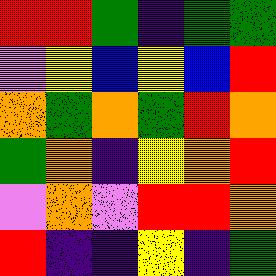[["red", "red", "green", "indigo", "green", "green"], ["violet", "yellow", "blue", "yellow", "blue", "red"], ["orange", "green", "orange", "green", "red", "orange"], ["green", "orange", "indigo", "yellow", "orange", "red"], ["violet", "orange", "violet", "red", "red", "orange"], ["red", "indigo", "indigo", "yellow", "indigo", "green"]]